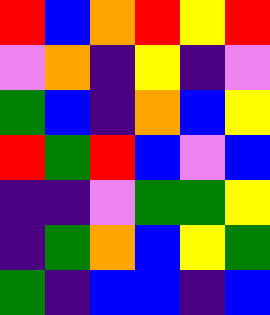[["red", "blue", "orange", "red", "yellow", "red"], ["violet", "orange", "indigo", "yellow", "indigo", "violet"], ["green", "blue", "indigo", "orange", "blue", "yellow"], ["red", "green", "red", "blue", "violet", "blue"], ["indigo", "indigo", "violet", "green", "green", "yellow"], ["indigo", "green", "orange", "blue", "yellow", "green"], ["green", "indigo", "blue", "blue", "indigo", "blue"]]